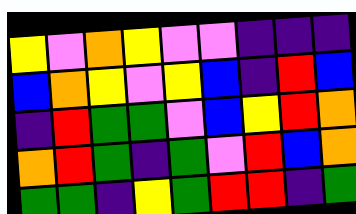[["yellow", "violet", "orange", "yellow", "violet", "violet", "indigo", "indigo", "indigo"], ["blue", "orange", "yellow", "violet", "yellow", "blue", "indigo", "red", "blue"], ["indigo", "red", "green", "green", "violet", "blue", "yellow", "red", "orange"], ["orange", "red", "green", "indigo", "green", "violet", "red", "blue", "orange"], ["green", "green", "indigo", "yellow", "green", "red", "red", "indigo", "green"]]